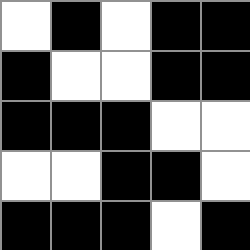[["white", "black", "white", "black", "black"], ["black", "white", "white", "black", "black"], ["black", "black", "black", "white", "white"], ["white", "white", "black", "black", "white"], ["black", "black", "black", "white", "black"]]